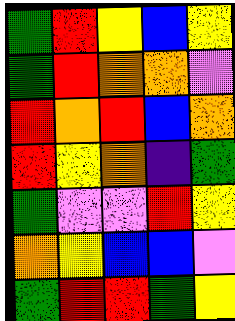[["green", "red", "yellow", "blue", "yellow"], ["green", "red", "orange", "orange", "violet"], ["red", "orange", "red", "blue", "orange"], ["red", "yellow", "orange", "indigo", "green"], ["green", "violet", "violet", "red", "yellow"], ["orange", "yellow", "blue", "blue", "violet"], ["green", "red", "red", "green", "yellow"]]